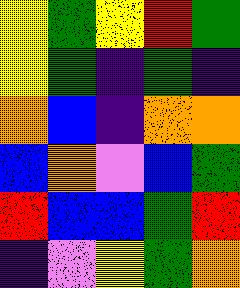[["yellow", "green", "yellow", "red", "green"], ["yellow", "green", "indigo", "green", "indigo"], ["orange", "blue", "indigo", "orange", "orange"], ["blue", "orange", "violet", "blue", "green"], ["red", "blue", "blue", "green", "red"], ["indigo", "violet", "yellow", "green", "orange"]]